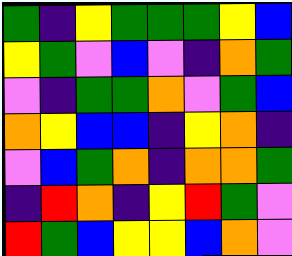[["green", "indigo", "yellow", "green", "green", "green", "yellow", "blue"], ["yellow", "green", "violet", "blue", "violet", "indigo", "orange", "green"], ["violet", "indigo", "green", "green", "orange", "violet", "green", "blue"], ["orange", "yellow", "blue", "blue", "indigo", "yellow", "orange", "indigo"], ["violet", "blue", "green", "orange", "indigo", "orange", "orange", "green"], ["indigo", "red", "orange", "indigo", "yellow", "red", "green", "violet"], ["red", "green", "blue", "yellow", "yellow", "blue", "orange", "violet"]]